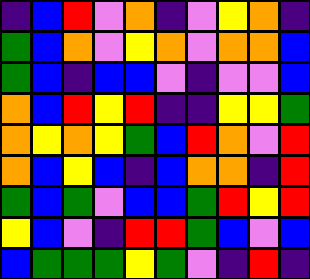[["indigo", "blue", "red", "violet", "orange", "indigo", "violet", "yellow", "orange", "indigo"], ["green", "blue", "orange", "violet", "yellow", "orange", "violet", "orange", "orange", "blue"], ["green", "blue", "indigo", "blue", "blue", "violet", "indigo", "violet", "violet", "blue"], ["orange", "blue", "red", "yellow", "red", "indigo", "indigo", "yellow", "yellow", "green"], ["orange", "yellow", "orange", "yellow", "green", "blue", "red", "orange", "violet", "red"], ["orange", "blue", "yellow", "blue", "indigo", "blue", "orange", "orange", "indigo", "red"], ["green", "blue", "green", "violet", "blue", "blue", "green", "red", "yellow", "red"], ["yellow", "blue", "violet", "indigo", "red", "red", "green", "blue", "violet", "blue"], ["blue", "green", "green", "green", "yellow", "green", "violet", "indigo", "red", "indigo"]]